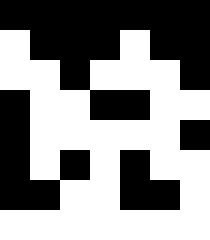[["black", "black", "black", "black", "black", "black", "black"], ["white", "black", "black", "black", "white", "black", "black"], ["white", "white", "black", "white", "white", "white", "black"], ["black", "white", "white", "black", "black", "white", "white"], ["black", "white", "white", "white", "white", "white", "black"], ["black", "white", "black", "white", "black", "white", "white"], ["black", "black", "white", "white", "black", "black", "white"], ["white", "white", "white", "white", "white", "white", "white"]]